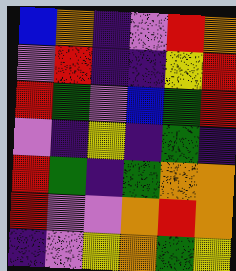[["blue", "orange", "indigo", "violet", "red", "orange"], ["violet", "red", "indigo", "indigo", "yellow", "red"], ["red", "green", "violet", "blue", "green", "red"], ["violet", "indigo", "yellow", "indigo", "green", "indigo"], ["red", "green", "indigo", "green", "orange", "orange"], ["red", "violet", "violet", "orange", "red", "orange"], ["indigo", "violet", "yellow", "orange", "green", "yellow"]]